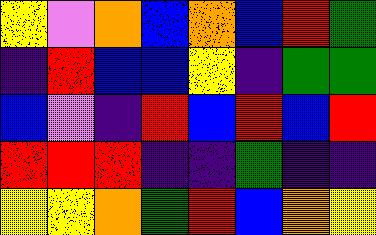[["yellow", "violet", "orange", "blue", "orange", "blue", "red", "green"], ["indigo", "red", "blue", "blue", "yellow", "indigo", "green", "green"], ["blue", "violet", "indigo", "red", "blue", "red", "blue", "red"], ["red", "red", "red", "indigo", "indigo", "green", "indigo", "indigo"], ["yellow", "yellow", "orange", "green", "red", "blue", "orange", "yellow"]]